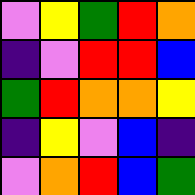[["violet", "yellow", "green", "red", "orange"], ["indigo", "violet", "red", "red", "blue"], ["green", "red", "orange", "orange", "yellow"], ["indigo", "yellow", "violet", "blue", "indigo"], ["violet", "orange", "red", "blue", "green"]]